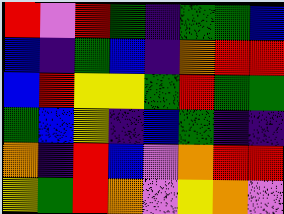[["red", "violet", "red", "green", "indigo", "green", "green", "blue"], ["blue", "indigo", "green", "blue", "indigo", "orange", "red", "red"], ["blue", "red", "yellow", "yellow", "green", "red", "green", "green"], ["green", "blue", "yellow", "indigo", "blue", "green", "indigo", "indigo"], ["orange", "indigo", "red", "blue", "violet", "orange", "red", "red"], ["yellow", "green", "red", "orange", "violet", "yellow", "orange", "violet"]]